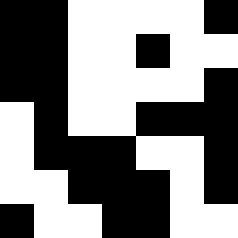[["black", "black", "white", "white", "white", "white", "black"], ["black", "black", "white", "white", "black", "white", "white"], ["black", "black", "white", "white", "white", "white", "black"], ["white", "black", "white", "white", "black", "black", "black"], ["white", "black", "black", "black", "white", "white", "black"], ["white", "white", "black", "black", "black", "white", "black"], ["black", "white", "white", "black", "black", "white", "white"]]